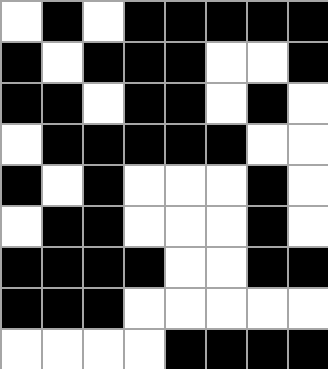[["white", "black", "white", "black", "black", "black", "black", "black"], ["black", "white", "black", "black", "black", "white", "white", "black"], ["black", "black", "white", "black", "black", "white", "black", "white"], ["white", "black", "black", "black", "black", "black", "white", "white"], ["black", "white", "black", "white", "white", "white", "black", "white"], ["white", "black", "black", "white", "white", "white", "black", "white"], ["black", "black", "black", "black", "white", "white", "black", "black"], ["black", "black", "black", "white", "white", "white", "white", "white"], ["white", "white", "white", "white", "black", "black", "black", "black"]]